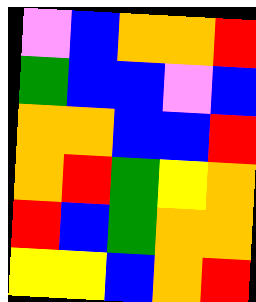[["violet", "blue", "orange", "orange", "red"], ["green", "blue", "blue", "violet", "blue"], ["orange", "orange", "blue", "blue", "red"], ["orange", "red", "green", "yellow", "orange"], ["red", "blue", "green", "orange", "orange"], ["yellow", "yellow", "blue", "orange", "red"]]